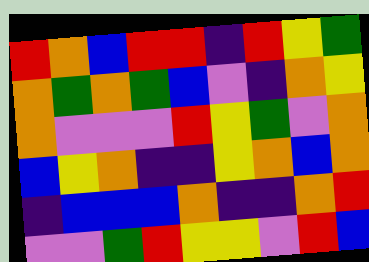[["red", "orange", "blue", "red", "red", "indigo", "red", "yellow", "green"], ["orange", "green", "orange", "green", "blue", "violet", "indigo", "orange", "yellow"], ["orange", "violet", "violet", "violet", "red", "yellow", "green", "violet", "orange"], ["blue", "yellow", "orange", "indigo", "indigo", "yellow", "orange", "blue", "orange"], ["indigo", "blue", "blue", "blue", "orange", "indigo", "indigo", "orange", "red"], ["violet", "violet", "green", "red", "yellow", "yellow", "violet", "red", "blue"]]